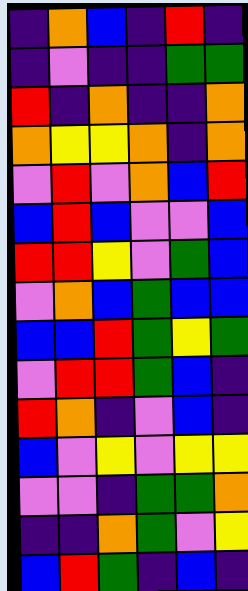[["indigo", "orange", "blue", "indigo", "red", "indigo"], ["indigo", "violet", "indigo", "indigo", "green", "green"], ["red", "indigo", "orange", "indigo", "indigo", "orange"], ["orange", "yellow", "yellow", "orange", "indigo", "orange"], ["violet", "red", "violet", "orange", "blue", "red"], ["blue", "red", "blue", "violet", "violet", "blue"], ["red", "red", "yellow", "violet", "green", "blue"], ["violet", "orange", "blue", "green", "blue", "blue"], ["blue", "blue", "red", "green", "yellow", "green"], ["violet", "red", "red", "green", "blue", "indigo"], ["red", "orange", "indigo", "violet", "blue", "indigo"], ["blue", "violet", "yellow", "violet", "yellow", "yellow"], ["violet", "violet", "indigo", "green", "green", "orange"], ["indigo", "indigo", "orange", "green", "violet", "yellow"], ["blue", "red", "green", "indigo", "blue", "indigo"]]